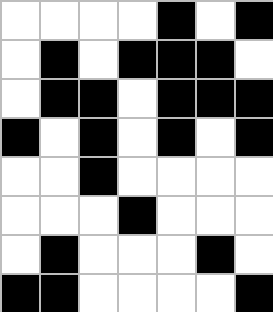[["white", "white", "white", "white", "black", "white", "black"], ["white", "black", "white", "black", "black", "black", "white"], ["white", "black", "black", "white", "black", "black", "black"], ["black", "white", "black", "white", "black", "white", "black"], ["white", "white", "black", "white", "white", "white", "white"], ["white", "white", "white", "black", "white", "white", "white"], ["white", "black", "white", "white", "white", "black", "white"], ["black", "black", "white", "white", "white", "white", "black"]]